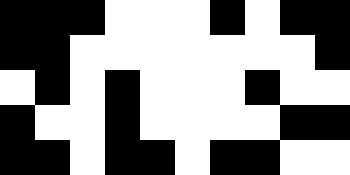[["black", "black", "black", "white", "white", "white", "black", "white", "black", "black"], ["black", "black", "white", "white", "white", "white", "white", "white", "white", "black"], ["white", "black", "white", "black", "white", "white", "white", "black", "white", "white"], ["black", "white", "white", "black", "white", "white", "white", "white", "black", "black"], ["black", "black", "white", "black", "black", "white", "black", "black", "white", "white"]]